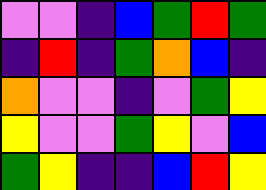[["violet", "violet", "indigo", "blue", "green", "red", "green"], ["indigo", "red", "indigo", "green", "orange", "blue", "indigo"], ["orange", "violet", "violet", "indigo", "violet", "green", "yellow"], ["yellow", "violet", "violet", "green", "yellow", "violet", "blue"], ["green", "yellow", "indigo", "indigo", "blue", "red", "yellow"]]